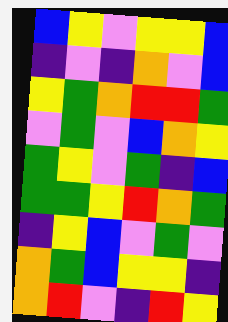[["blue", "yellow", "violet", "yellow", "yellow", "blue"], ["indigo", "violet", "indigo", "orange", "violet", "blue"], ["yellow", "green", "orange", "red", "red", "green"], ["violet", "green", "violet", "blue", "orange", "yellow"], ["green", "yellow", "violet", "green", "indigo", "blue"], ["green", "green", "yellow", "red", "orange", "green"], ["indigo", "yellow", "blue", "violet", "green", "violet"], ["orange", "green", "blue", "yellow", "yellow", "indigo"], ["orange", "red", "violet", "indigo", "red", "yellow"]]